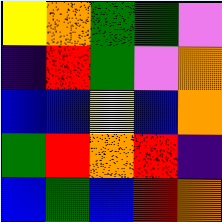[["yellow", "orange", "green", "green", "violet"], ["indigo", "red", "green", "violet", "orange"], ["blue", "blue", "yellow", "blue", "orange"], ["green", "red", "orange", "red", "indigo"], ["blue", "green", "blue", "red", "orange"]]